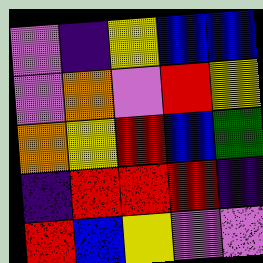[["violet", "indigo", "yellow", "blue", "blue"], ["violet", "orange", "violet", "red", "yellow"], ["orange", "yellow", "red", "blue", "green"], ["indigo", "red", "red", "red", "indigo"], ["red", "blue", "yellow", "violet", "violet"]]